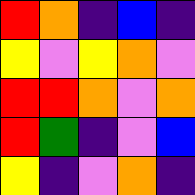[["red", "orange", "indigo", "blue", "indigo"], ["yellow", "violet", "yellow", "orange", "violet"], ["red", "red", "orange", "violet", "orange"], ["red", "green", "indigo", "violet", "blue"], ["yellow", "indigo", "violet", "orange", "indigo"]]